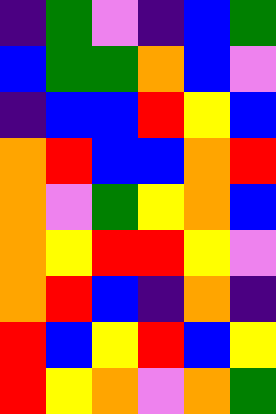[["indigo", "green", "violet", "indigo", "blue", "green"], ["blue", "green", "green", "orange", "blue", "violet"], ["indigo", "blue", "blue", "red", "yellow", "blue"], ["orange", "red", "blue", "blue", "orange", "red"], ["orange", "violet", "green", "yellow", "orange", "blue"], ["orange", "yellow", "red", "red", "yellow", "violet"], ["orange", "red", "blue", "indigo", "orange", "indigo"], ["red", "blue", "yellow", "red", "blue", "yellow"], ["red", "yellow", "orange", "violet", "orange", "green"]]